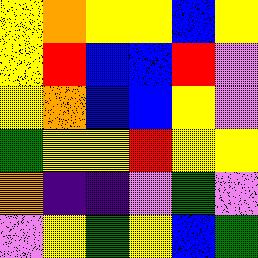[["yellow", "orange", "yellow", "yellow", "blue", "yellow"], ["yellow", "red", "blue", "blue", "red", "violet"], ["yellow", "orange", "blue", "blue", "yellow", "violet"], ["green", "yellow", "yellow", "red", "yellow", "yellow"], ["orange", "indigo", "indigo", "violet", "green", "violet"], ["violet", "yellow", "green", "yellow", "blue", "green"]]